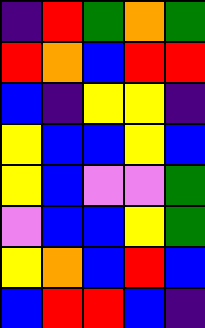[["indigo", "red", "green", "orange", "green"], ["red", "orange", "blue", "red", "red"], ["blue", "indigo", "yellow", "yellow", "indigo"], ["yellow", "blue", "blue", "yellow", "blue"], ["yellow", "blue", "violet", "violet", "green"], ["violet", "blue", "blue", "yellow", "green"], ["yellow", "orange", "blue", "red", "blue"], ["blue", "red", "red", "blue", "indigo"]]